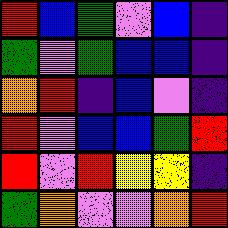[["red", "blue", "green", "violet", "blue", "indigo"], ["green", "violet", "green", "blue", "blue", "indigo"], ["orange", "red", "indigo", "blue", "violet", "indigo"], ["red", "violet", "blue", "blue", "green", "red"], ["red", "violet", "red", "yellow", "yellow", "indigo"], ["green", "orange", "violet", "violet", "orange", "red"]]